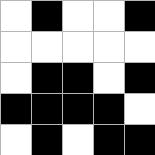[["white", "black", "white", "white", "black"], ["white", "white", "white", "white", "white"], ["white", "black", "black", "white", "black"], ["black", "black", "black", "black", "white"], ["white", "black", "white", "black", "black"]]